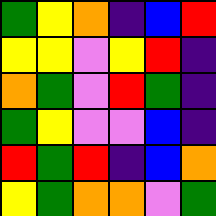[["green", "yellow", "orange", "indigo", "blue", "red"], ["yellow", "yellow", "violet", "yellow", "red", "indigo"], ["orange", "green", "violet", "red", "green", "indigo"], ["green", "yellow", "violet", "violet", "blue", "indigo"], ["red", "green", "red", "indigo", "blue", "orange"], ["yellow", "green", "orange", "orange", "violet", "green"]]